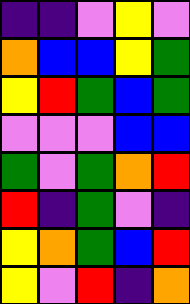[["indigo", "indigo", "violet", "yellow", "violet"], ["orange", "blue", "blue", "yellow", "green"], ["yellow", "red", "green", "blue", "green"], ["violet", "violet", "violet", "blue", "blue"], ["green", "violet", "green", "orange", "red"], ["red", "indigo", "green", "violet", "indigo"], ["yellow", "orange", "green", "blue", "red"], ["yellow", "violet", "red", "indigo", "orange"]]